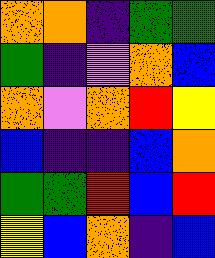[["orange", "orange", "indigo", "green", "green"], ["green", "indigo", "violet", "orange", "blue"], ["orange", "violet", "orange", "red", "yellow"], ["blue", "indigo", "indigo", "blue", "orange"], ["green", "green", "red", "blue", "red"], ["yellow", "blue", "orange", "indigo", "blue"]]